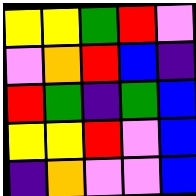[["yellow", "yellow", "green", "red", "violet"], ["violet", "orange", "red", "blue", "indigo"], ["red", "green", "indigo", "green", "blue"], ["yellow", "yellow", "red", "violet", "blue"], ["indigo", "orange", "violet", "violet", "blue"]]